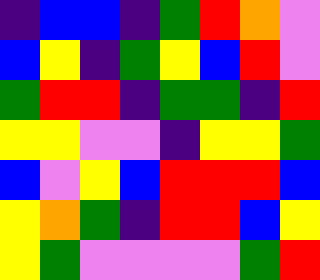[["indigo", "blue", "blue", "indigo", "green", "red", "orange", "violet"], ["blue", "yellow", "indigo", "green", "yellow", "blue", "red", "violet"], ["green", "red", "red", "indigo", "green", "green", "indigo", "red"], ["yellow", "yellow", "violet", "violet", "indigo", "yellow", "yellow", "green"], ["blue", "violet", "yellow", "blue", "red", "red", "red", "blue"], ["yellow", "orange", "green", "indigo", "red", "red", "blue", "yellow"], ["yellow", "green", "violet", "violet", "violet", "violet", "green", "red"]]